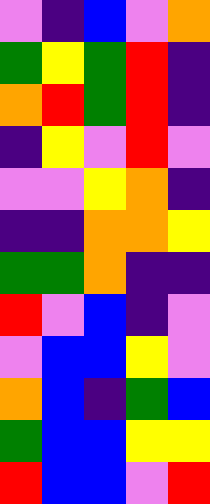[["violet", "indigo", "blue", "violet", "orange"], ["green", "yellow", "green", "red", "indigo"], ["orange", "red", "green", "red", "indigo"], ["indigo", "yellow", "violet", "red", "violet"], ["violet", "violet", "yellow", "orange", "indigo"], ["indigo", "indigo", "orange", "orange", "yellow"], ["green", "green", "orange", "indigo", "indigo"], ["red", "violet", "blue", "indigo", "violet"], ["violet", "blue", "blue", "yellow", "violet"], ["orange", "blue", "indigo", "green", "blue"], ["green", "blue", "blue", "yellow", "yellow"], ["red", "blue", "blue", "violet", "red"]]